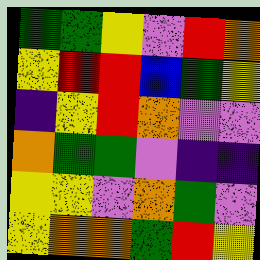[["green", "green", "yellow", "violet", "red", "orange"], ["yellow", "red", "red", "blue", "green", "yellow"], ["indigo", "yellow", "red", "orange", "violet", "violet"], ["orange", "green", "green", "violet", "indigo", "indigo"], ["yellow", "yellow", "violet", "orange", "green", "violet"], ["yellow", "orange", "orange", "green", "red", "yellow"]]